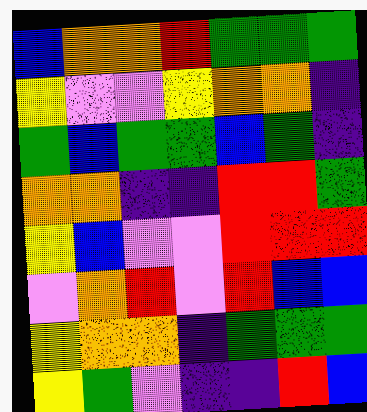[["blue", "orange", "orange", "red", "green", "green", "green"], ["yellow", "violet", "violet", "yellow", "orange", "orange", "indigo"], ["green", "blue", "green", "green", "blue", "green", "indigo"], ["orange", "orange", "indigo", "indigo", "red", "red", "green"], ["yellow", "blue", "violet", "violet", "red", "red", "red"], ["violet", "orange", "red", "violet", "red", "blue", "blue"], ["yellow", "orange", "orange", "indigo", "green", "green", "green"], ["yellow", "green", "violet", "indigo", "indigo", "red", "blue"]]